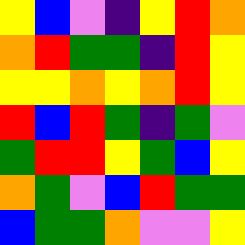[["yellow", "blue", "violet", "indigo", "yellow", "red", "orange"], ["orange", "red", "green", "green", "indigo", "red", "yellow"], ["yellow", "yellow", "orange", "yellow", "orange", "red", "yellow"], ["red", "blue", "red", "green", "indigo", "green", "violet"], ["green", "red", "red", "yellow", "green", "blue", "yellow"], ["orange", "green", "violet", "blue", "red", "green", "green"], ["blue", "green", "green", "orange", "violet", "violet", "yellow"]]